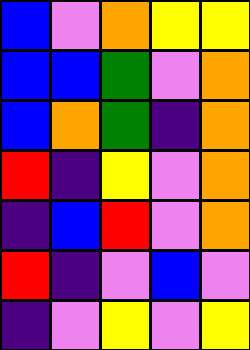[["blue", "violet", "orange", "yellow", "yellow"], ["blue", "blue", "green", "violet", "orange"], ["blue", "orange", "green", "indigo", "orange"], ["red", "indigo", "yellow", "violet", "orange"], ["indigo", "blue", "red", "violet", "orange"], ["red", "indigo", "violet", "blue", "violet"], ["indigo", "violet", "yellow", "violet", "yellow"]]